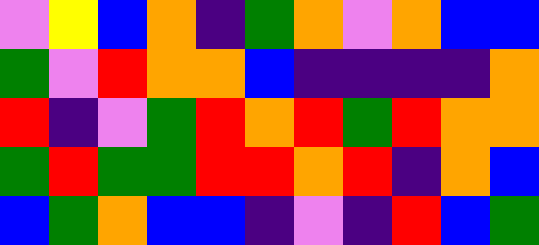[["violet", "yellow", "blue", "orange", "indigo", "green", "orange", "violet", "orange", "blue", "blue"], ["green", "violet", "red", "orange", "orange", "blue", "indigo", "indigo", "indigo", "indigo", "orange"], ["red", "indigo", "violet", "green", "red", "orange", "red", "green", "red", "orange", "orange"], ["green", "red", "green", "green", "red", "red", "orange", "red", "indigo", "orange", "blue"], ["blue", "green", "orange", "blue", "blue", "indigo", "violet", "indigo", "red", "blue", "green"]]